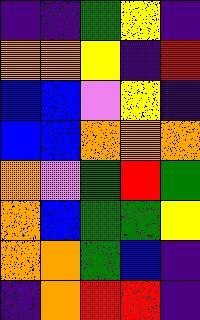[["indigo", "indigo", "green", "yellow", "indigo"], ["orange", "orange", "yellow", "indigo", "red"], ["blue", "blue", "violet", "yellow", "indigo"], ["blue", "blue", "orange", "orange", "orange"], ["orange", "violet", "green", "red", "green"], ["orange", "blue", "green", "green", "yellow"], ["orange", "orange", "green", "blue", "indigo"], ["indigo", "orange", "red", "red", "indigo"]]